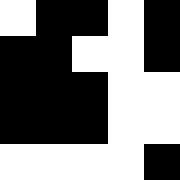[["white", "black", "black", "white", "black"], ["black", "black", "white", "white", "black"], ["black", "black", "black", "white", "white"], ["black", "black", "black", "white", "white"], ["white", "white", "white", "white", "black"]]